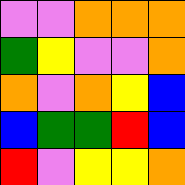[["violet", "violet", "orange", "orange", "orange"], ["green", "yellow", "violet", "violet", "orange"], ["orange", "violet", "orange", "yellow", "blue"], ["blue", "green", "green", "red", "blue"], ["red", "violet", "yellow", "yellow", "orange"]]